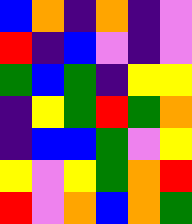[["blue", "orange", "indigo", "orange", "indigo", "violet"], ["red", "indigo", "blue", "violet", "indigo", "violet"], ["green", "blue", "green", "indigo", "yellow", "yellow"], ["indigo", "yellow", "green", "red", "green", "orange"], ["indigo", "blue", "blue", "green", "violet", "yellow"], ["yellow", "violet", "yellow", "green", "orange", "red"], ["red", "violet", "orange", "blue", "orange", "green"]]